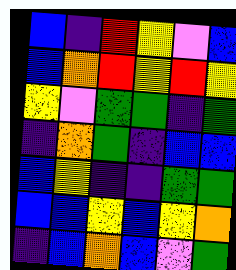[["blue", "indigo", "red", "yellow", "violet", "blue"], ["blue", "orange", "red", "yellow", "red", "yellow"], ["yellow", "violet", "green", "green", "indigo", "green"], ["indigo", "orange", "green", "indigo", "blue", "blue"], ["blue", "yellow", "indigo", "indigo", "green", "green"], ["blue", "blue", "yellow", "blue", "yellow", "orange"], ["indigo", "blue", "orange", "blue", "violet", "green"]]